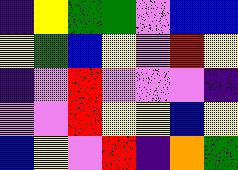[["indigo", "yellow", "green", "green", "violet", "blue", "blue"], ["yellow", "green", "blue", "yellow", "violet", "red", "yellow"], ["indigo", "violet", "red", "violet", "violet", "violet", "indigo"], ["violet", "violet", "red", "yellow", "yellow", "blue", "yellow"], ["blue", "yellow", "violet", "red", "indigo", "orange", "green"]]